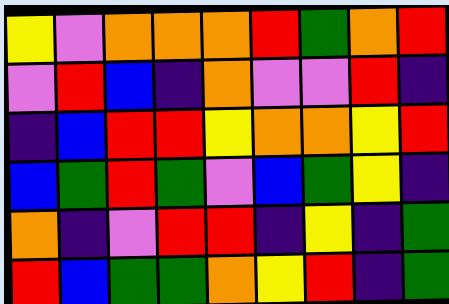[["yellow", "violet", "orange", "orange", "orange", "red", "green", "orange", "red"], ["violet", "red", "blue", "indigo", "orange", "violet", "violet", "red", "indigo"], ["indigo", "blue", "red", "red", "yellow", "orange", "orange", "yellow", "red"], ["blue", "green", "red", "green", "violet", "blue", "green", "yellow", "indigo"], ["orange", "indigo", "violet", "red", "red", "indigo", "yellow", "indigo", "green"], ["red", "blue", "green", "green", "orange", "yellow", "red", "indigo", "green"]]